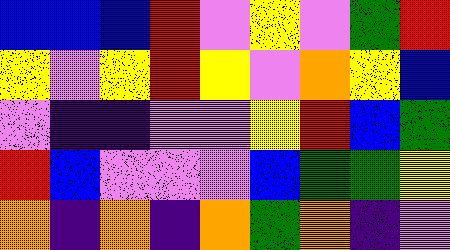[["blue", "blue", "blue", "red", "violet", "yellow", "violet", "green", "red"], ["yellow", "violet", "yellow", "red", "yellow", "violet", "orange", "yellow", "blue"], ["violet", "indigo", "indigo", "violet", "violet", "yellow", "red", "blue", "green"], ["red", "blue", "violet", "violet", "violet", "blue", "green", "green", "yellow"], ["orange", "indigo", "orange", "indigo", "orange", "green", "orange", "indigo", "violet"]]